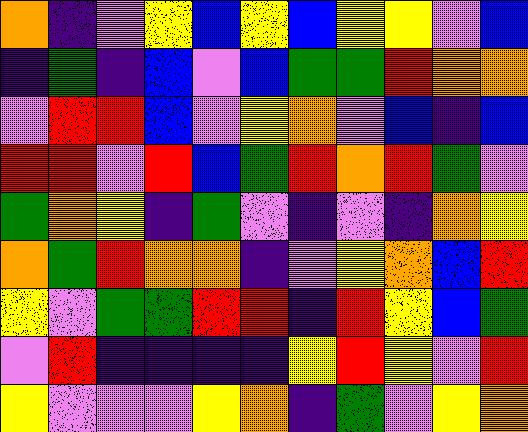[["orange", "indigo", "violet", "yellow", "blue", "yellow", "blue", "yellow", "yellow", "violet", "blue"], ["indigo", "green", "indigo", "blue", "violet", "blue", "green", "green", "red", "orange", "orange"], ["violet", "red", "red", "blue", "violet", "yellow", "orange", "violet", "blue", "indigo", "blue"], ["red", "red", "violet", "red", "blue", "green", "red", "orange", "red", "green", "violet"], ["green", "orange", "yellow", "indigo", "green", "violet", "indigo", "violet", "indigo", "orange", "yellow"], ["orange", "green", "red", "orange", "orange", "indigo", "violet", "yellow", "orange", "blue", "red"], ["yellow", "violet", "green", "green", "red", "red", "indigo", "red", "yellow", "blue", "green"], ["violet", "red", "indigo", "indigo", "indigo", "indigo", "yellow", "red", "yellow", "violet", "red"], ["yellow", "violet", "violet", "violet", "yellow", "orange", "indigo", "green", "violet", "yellow", "orange"]]